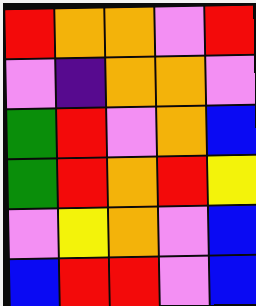[["red", "orange", "orange", "violet", "red"], ["violet", "indigo", "orange", "orange", "violet"], ["green", "red", "violet", "orange", "blue"], ["green", "red", "orange", "red", "yellow"], ["violet", "yellow", "orange", "violet", "blue"], ["blue", "red", "red", "violet", "blue"]]